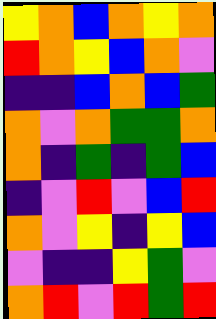[["yellow", "orange", "blue", "orange", "yellow", "orange"], ["red", "orange", "yellow", "blue", "orange", "violet"], ["indigo", "indigo", "blue", "orange", "blue", "green"], ["orange", "violet", "orange", "green", "green", "orange"], ["orange", "indigo", "green", "indigo", "green", "blue"], ["indigo", "violet", "red", "violet", "blue", "red"], ["orange", "violet", "yellow", "indigo", "yellow", "blue"], ["violet", "indigo", "indigo", "yellow", "green", "violet"], ["orange", "red", "violet", "red", "green", "red"]]